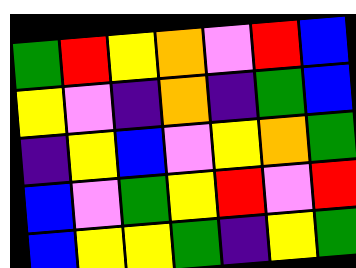[["green", "red", "yellow", "orange", "violet", "red", "blue"], ["yellow", "violet", "indigo", "orange", "indigo", "green", "blue"], ["indigo", "yellow", "blue", "violet", "yellow", "orange", "green"], ["blue", "violet", "green", "yellow", "red", "violet", "red"], ["blue", "yellow", "yellow", "green", "indigo", "yellow", "green"]]